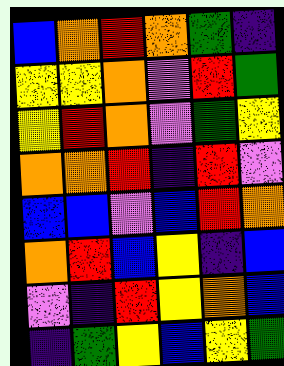[["blue", "orange", "red", "orange", "green", "indigo"], ["yellow", "yellow", "orange", "violet", "red", "green"], ["yellow", "red", "orange", "violet", "green", "yellow"], ["orange", "orange", "red", "indigo", "red", "violet"], ["blue", "blue", "violet", "blue", "red", "orange"], ["orange", "red", "blue", "yellow", "indigo", "blue"], ["violet", "indigo", "red", "yellow", "orange", "blue"], ["indigo", "green", "yellow", "blue", "yellow", "green"]]